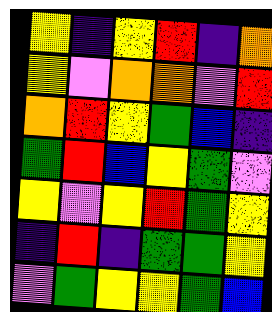[["yellow", "indigo", "yellow", "red", "indigo", "orange"], ["yellow", "violet", "orange", "orange", "violet", "red"], ["orange", "red", "yellow", "green", "blue", "indigo"], ["green", "red", "blue", "yellow", "green", "violet"], ["yellow", "violet", "yellow", "red", "green", "yellow"], ["indigo", "red", "indigo", "green", "green", "yellow"], ["violet", "green", "yellow", "yellow", "green", "blue"]]